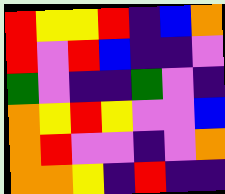[["red", "yellow", "yellow", "red", "indigo", "blue", "orange"], ["red", "violet", "red", "blue", "indigo", "indigo", "violet"], ["green", "violet", "indigo", "indigo", "green", "violet", "indigo"], ["orange", "yellow", "red", "yellow", "violet", "violet", "blue"], ["orange", "red", "violet", "violet", "indigo", "violet", "orange"], ["orange", "orange", "yellow", "indigo", "red", "indigo", "indigo"]]